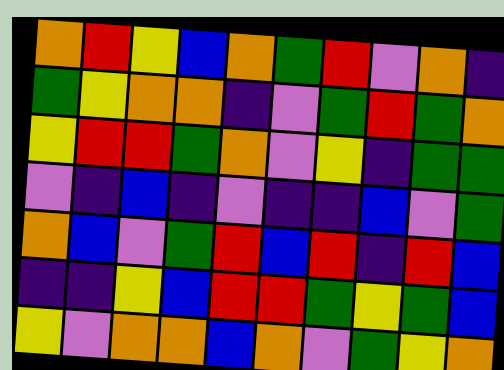[["orange", "red", "yellow", "blue", "orange", "green", "red", "violet", "orange", "indigo"], ["green", "yellow", "orange", "orange", "indigo", "violet", "green", "red", "green", "orange"], ["yellow", "red", "red", "green", "orange", "violet", "yellow", "indigo", "green", "green"], ["violet", "indigo", "blue", "indigo", "violet", "indigo", "indigo", "blue", "violet", "green"], ["orange", "blue", "violet", "green", "red", "blue", "red", "indigo", "red", "blue"], ["indigo", "indigo", "yellow", "blue", "red", "red", "green", "yellow", "green", "blue"], ["yellow", "violet", "orange", "orange", "blue", "orange", "violet", "green", "yellow", "orange"]]